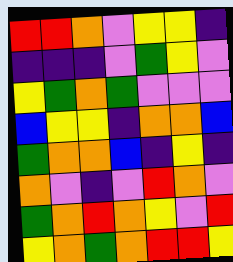[["red", "red", "orange", "violet", "yellow", "yellow", "indigo"], ["indigo", "indigo", "indigo", "violet", "green", "yellow", "violet"], ["yellow", "green", "orange", "green", "violet", "violet", "violet"], ["blue", "yellow", "yellow", "indigo", "orange", "orange", "blue"], ["green", "orange", "orange", "blue", "indigo", "yellow", "indigo"], ["orange", "violet", "indigo", "violet", "red", "orange", "violet"], ["green", "orange", "red", "orange", "yellow", "violet", "red"], ["yellow", "orange", "green", "orange", "red", "red", "yellow"]]